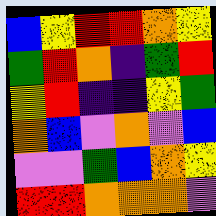[["blue", "yellow", "red", "red", "orange", "yellow"], ["green", "red", "orange", "indigo", "green", "red"], ["yellow", "red", "indigo", "indigo", "yellow", "green"], ["orange", "blue", "violet", "orange", "violet", "blue"], ["violet", "violet", "green", "blue", "orange", "yellow"], ["red", "red", "orange", "orange", "orange", "violet"]]